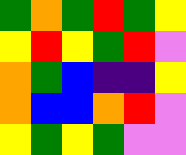[["green", "orange", "green", "red", "green", "yellow"], ["yellow", "red", "yellow", "green", "red", "violet"], ["orange", "green", "blue", "indigo", "indigo", "yellow"], ["orange", "blue", "blue", "orange", "red", "violet"], ["yellow", "green", "yellow", "green", "violet", "violet"]]